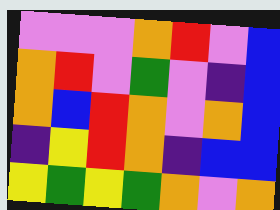[["violet", "violet", "violet", "orange", "red", "violet", "blue"], ["orange", "red", "violet", "green", "violet", "indigo", "blue"], ["orange", "blue", "red", "orange", "violet", "orange", "blue"], ["indigo", "yellow", "red", "orange", "indigo", "blue", "blue"], ["yellow", "green", "yellow", "green", "orange", "violet", "orange"]]